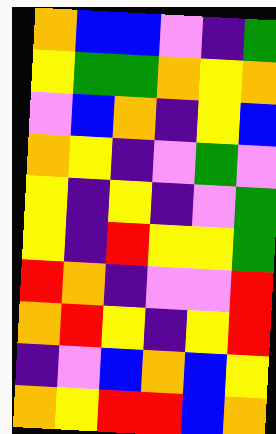[["orange", "blue", "blue", "violet", "indigo", "green"], ["yellow", "green", "green", "orange", "yellow", "orange"], ["violet", "blue", "orange", "indigo", "yellow", "blue"], ["orange", "yellow", "indigo", "violet", "green", "violet"], ["yellow", "indigo", "yellow", "indigo", "violet", "green"], ["yellow", "indigo", "red", "yellow", "yellow", "green"], ["red", "orange", "indigo", "violet", "violet", "red"], ["orange", "red", "yellow", "indigo", "yellow", "red"], ["indigo", "violet", "blue", "orange", "blue", "yellow"], ["orange", "yellow", "red", "red", "blue", "orange"]]